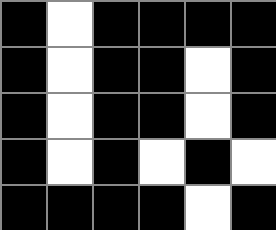[["black", "white", "black", "black", "black", "black"], ["black", "white", "black", "black", "white", "black"], ["black", "white", "black", "black", "white", "black"], ["black", "white", "black", "white", "black", "white"], ["black", "black", "black", "black", "white", "black"]]